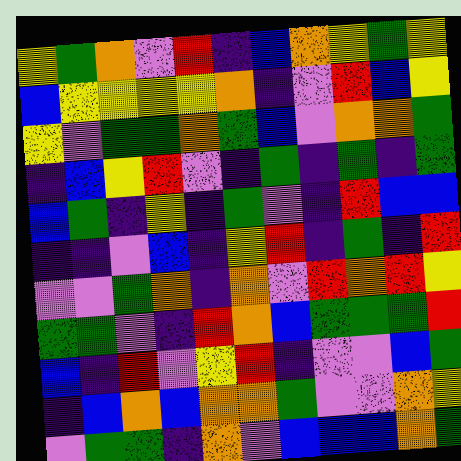[["yellow", "green", "orange", "violet", "red", "indigo", "blue", "orange", "yellow", "green", "yellow"], ["blue", "yellow", "yellow", "yellow", "yellow", "orange", "indigo", "violet", "red", "blue", "yellow"], ["yellow", "violet", "green", "green", "orange", "green", "blue", "violet", "orange", "orange", "green"], ["indigo", "blue", "yellow", "red", "violet", "indigo", "green", "indigo", "green", "indigo", "green"], ["blue", "green", "indigo", "yellow", "indigo", "green", "violet", "indigo", "red", "blue", "blue"], ["indigo", "indigo", "violet", "blue", "indigo", "yellow", "red", "indigo", "green", "indigo", "red"], ["violet", "violet", "green", "orange", "indigo", "orange", "violet", "red", "orange", "red", "yellow"], ["green", "green", "violet", "indigo", "red", "orange", "blue", "green", "green", "green", "red"], ["blue", "indigo", "red", "violet", "yellow", "red", "indigo", "violet", "violet", "blue", "green"], ["indigo", "blue", "orange", "blue", "orange", "orange", "green", "violet", "violet", "orange", "yellow"], ["violet", "green", "green", "indigo", "orange", "violet", "blue", "blue", "blue", "orange", "green"]]